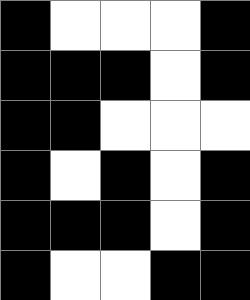[["black", "white", "white", "white", "black"], ["black", "black", "black", "white", "black"], ["black", "black", "white", "white", "white"], ["black", "white", "black", "white", "black"], ["black", "black", "black", "white", "black"], ["black", "white", "white", "black", "black"]]